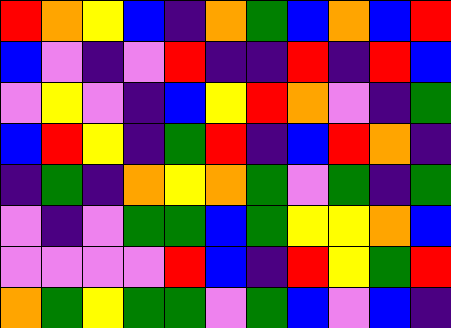[["red", "orange", "yellow", "blue", "indigo", "orange", "green", "blue", "orange", "blue", "red"], ["blue", "violet", "indigo", "violet", "red", "indigo", "indigo", "red", "indigo", "red", "blue"], ["violet", "yellow", "violet", "indigo", "blue", "yellow", "red", "orange", "violet", "indigo", "green"], ["blue", "red", "yellow", "indigo", "green", "red", "indigo", "blue", "red", "orange", "indigo"], ["indigo", "green", "indigo", "orange", "yellow", "orange", "green", "violet", "green", "indigo", "green"], ["violet", "indigo", "violet", "green", "green", "blue", "green", "yellow", "yellow", "orange", "blue"], ["violet", "violet", "violet", "violet", "red", "blue", "indigo", "red", "yellow", "green", "red"], ["orange", "green", "yellow", "green", "green", "violet", "green", "blue", "violet", "blue", "indigo"]]